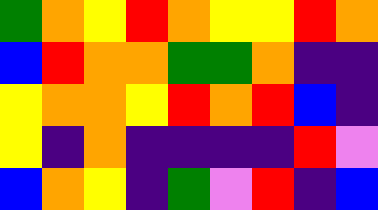[["green", "orange", "yellow", "red", "orange", "yellow", "yellow", "red", "orange"], ["blue", "red", "orange", "orange", "green", "green", "orange", "indigo", "indigo"], ["yellow", "orange", "orange", "yellow", "red", "orange", "red", "blue", "indigo"], ["yellow", "indigo", "orange", "indigo", "indigo", "indigo", "indigo", "red", "violet"], ["blue", "orange", "yellow", "indigo", "green", "violet", "red", "indigo", "blue"]]